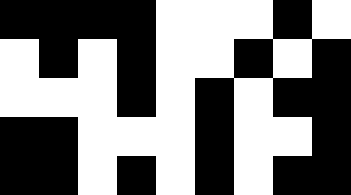[["black", "black", "black", "black", "white", "white", "white", "black", "white"], ["white", "black", "white", "black", "white", "white", "black", "white", "black"], ["white", "white", "white", "black", "white", "black", "white", "black", "black"], ["black", "black", "white", "white", "white", "black", "white", "white", "black"], ["black", "black", "white", "black", "white", "black", "white", "black", "black"]]